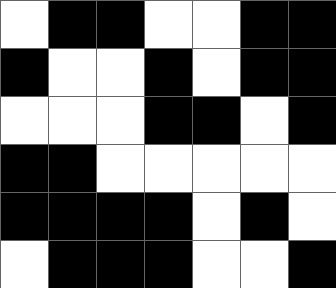[["white", "black", "black", "white", "white", "black", "black"], ["black", "white", "white", "black", "white", "black", "black"], ["white", "white", "white", "black", "black", "white", "black"], ["black", "black", "white", "white", "white", "white", "white"], ["black", "black", "black", "black", "white", "black", "white"], ["white", "black", "black", "black", "white", "white", "black"]]